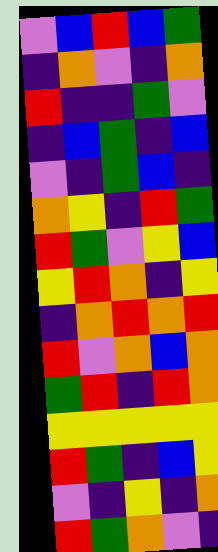[["violet", "blue", "red", "blue", "green"], ["indigo", "orange", "violet", "indigo", "orange"], ["red", "indigo", "indigo", "green", "violet"], ["indigo", "blue", "green", "indigo", "blue"], ["violet", "indigo", "green", "blue", "indigo"], ["orange", "yellow", "indigo", "red", "green"], ["red", "green", "violet", "yellow", "blue"], ["yellow", "red", "orange", "indigo", "yellow"], ["indigo", "orange", "red", "orange", "red"], ["red", "violet", "orange", "blue", "orange"], ["green", "red", "indigo", "red", "orange"], ["yellow", "yellow", "yellow", "yellow", "yellow"], ["red", "green", "indigo", "blue", "yellow"], ["violet", "indigo", "yellow", "indigo", "orange"], ["red", "green", "orange", "violet", "indigo"]]